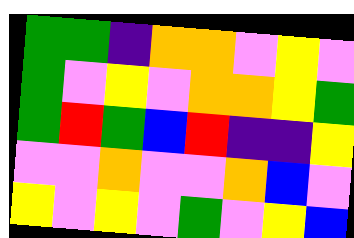[["green", "green", "indigo", "orange", "orange", "violet", "yellow", "violet"], ["green", "violet", "yellow", "violet", "orange", "orange", "yellow", "green"], ["green", "red", "green", "blue", "red", "indigo", "indigo", "yellow"], ["violet", "violet", "orange", "violet", "violet", "orange", "blue", "violet"], ["yellow", "violet", "yellow", "violet", "green", "violet", "yellow", "blue"]]